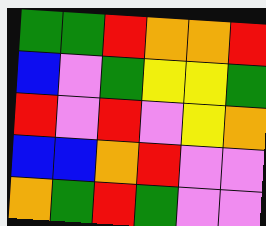[["green", "green", "red", "orange", "orange", "red"], ["blue", "violet", "green", "yellow", "yellow", "green"], ["red", "violet", "red", "violet", "yellow", "orange"], ["blue", "blue", "orange", "red", "violet", "violet"], ["orange", "green", "red", "green", "violet", "violet"]]